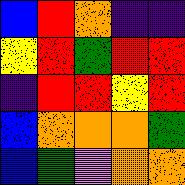[["blue", "red", "orange", "indigo", "indigo"], ["yellow", "red", "green", "red", "red"], ["indigo", "red", "red", "yellow", "red"], ["blue", "orange", "orange", "orange", "green"], ["blue", "green", "violet", "orange", "orange"]]